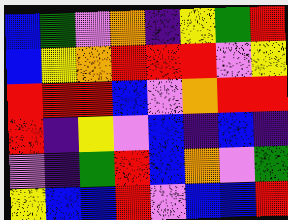[["blue", "green", "violet", "orange", "indigo", "yellow", "green", "red"], ["blue", "yellow", "orange", "red", "red", "red", "violet", "yellow"], ["red", "red", "red", "blue", "violet", "orange", "red", "red"], ["red", "indigo", "yellow", "violet", "blue", "indigo", "blue", "indigo"], ["violet", "indigo", "green", "red", "blue", "orange", "violet", "green"], ["yellow", "blue", "blue", "red", "violet", "blue", "blue", "red"]]